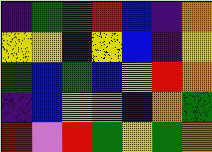[["indigo", "green", "green", "red", "blue", "indigo", "orange"], ["yellow", "yellow", "indigo", "yellow", "blue", "indigo", "yellow"], ["green", "blue", "green", "blue", "yellow", "red", "orange"], ["indigo", "blue", "yellow", "violet", "blue", "orange", "green"], ["red", "violet", "red", "green", "yellow", "green", "orange"]]